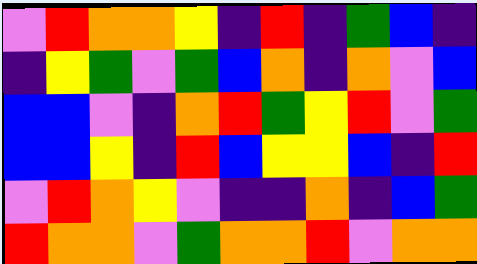[["violet", "red", "orange", "orange", "yellow", "indigo", "red", "indigo", "green", "blue", "indigo"], ["indigo", "yellow", "green", "violet", "green", "blue", "orange", "indigo", "orange", "violet", "blue"], ["blue", "blue", "violet", "indigo", "orange", "red", "green", "yellow", "red", "violet", "green"], ["blue", "blue", "yellow", "indigo", "red", "blue", "yellow", "yellow", "blue", "indigo", "red"], ["violet", "red", "orange", "yellow", "violet", "indigo", "indigo", "orange", "indigo", "blue", "green"], ["red", "orange", "orange", "violet", "green", "orange", "orange", "red", "violet", "orange", "orange"]]